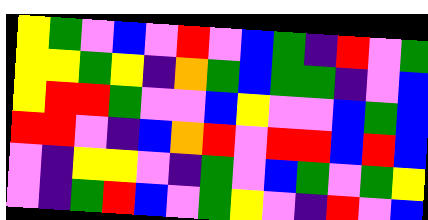[["yellow", "green", "violet", "blue", "violet", "red", "violet", "blue", "green", "indigo", "red", "violet", "green"], ["yellow", "yellow", "green", "yellow", "indigo", "orange", "green", "blue", "green", "green", "indigo", "violet", "blue"], ["yellow", "red", "red", "green", "violet", "violet", "blue", "yellow", "violet", "violet", "blue", "green", "blue"], ["red", "red", "violet", "indigo", "blue", "orange", "red", "violet", "red", "red", "blue", "red", "blue"], ["violet", "indigo", "yellow", "yellow", "violet", "indigo", "green", "violet", "blue", "green", "violet", "green", "yellow"], ["violet", "indigo", "green", "red", "blue", "violet", "green", "yellow", "violet", "indigo", "red", "violet", "blue"]]